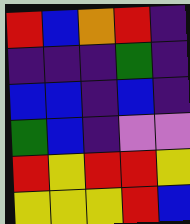[["red", "blue", "orange", "red", "indigo"], ["indigo", "indigo", "indigo", "green", "indigo"], ["blue", "blue", "indigo", "blue", "indigo"], ["green", "blue", "indigo", "violet", "violet"], ["red", "yellow", "red", "red", "yellow"], ["yellow", "yellow", "yellow", "red", "blue"]]